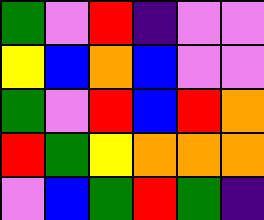[["green", "violet", "red", "indigo", "violet", "violet"], ["yellow", "blue", "orange", "blue", "violet", "violet"], ["green", "violet", "red", "blue", "red", "orange"], ["red", "green", "yellow", "orange", "orange", "orange"], ["violet", "blue", "green", "red", "green", "indigo"]]